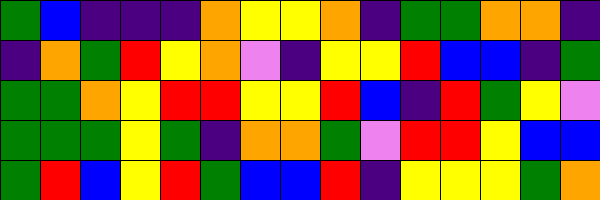[["green", "blue", "indigo", "indigo", "indigo", "orange", "yellow", "yellow", "orange", "indigo", "green", "green", "orange", "orange", "indigo"], ["indigo", "orange", "green", "red", "yellow", "orange", "violet", "indigo", "yellow", "yellow", "red", "blue", "blue", "indigo", "green"], ["green", "green", "orange", "yellow", "red", "red", "yellow", "yellow", "red", "blue", "indigo", "red", "green", "yellow", "violet"], ["green", "green", "green", "yellow", "green", "indigo", "orange", "orange", "green", "violet", "red", "red", "yellow", "blue", "blue"], ["green", "red", "blue", "yellow", "red", "green", "blue", "blue", "red", "indigo", "yellow", "yellow", "yellow", "green", "orange"]]